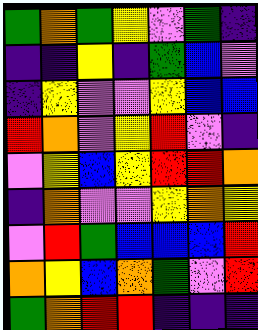[["green", "orange", "green", "yellow", "violet", "green", "indigo"], ["indigo", "indigo", "yellow", "indigo", "green", "blue", "violet"], ["indigo", "yellow", "violet", "violet", "yellow", "blue", "blue"], ["red", "orange", "violet", "yellow", "red", "violet", "indigo"], ["violet", "yellow", "blue", "yellow", "red", "red", "orange"], ["indigo", "orange", "violet", "violet", "yellow", "orange", "yellow"], ["violet", "red", "green", "blue", "blue", "blue", "red"], ["orange", "yellow", "blue", "orange", "green", "violet", "red"], ["green", "orange", "red", "red", "indigo", "indigo", "indigo"]]